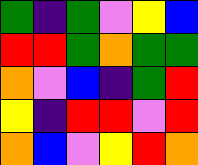[["green", "indigo", "green", "violet", "yellow", "blue"], ["red", "red", "green", "orange", "green", "green"], ["orange", "violet", "blue", "indigo", "green", "red"], ["yellow", "indigo", "red", "red", "violet", "red"], ["orange", "blue", "violet", "yellow", "red", "orange"]]